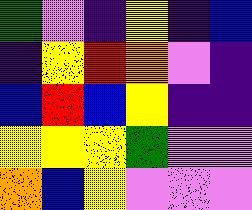[["green", "violet", "indigo", "yellow", "indigo", "blue"], ["indigo", "yellow", "red", "orange", "violet", "indigo"], ["blue", "red", "blue", "yellow", "indigo", "indigo"], ["yellow", "yellow", "yellow", "green", "violet", "violet"], ["orange", "blue", "yellow", "violet", "violet", "violet"]]